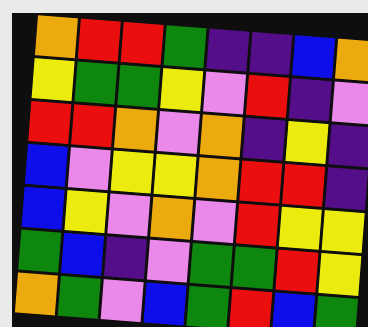[["orange", "red", "red", "green", "indigo", "indigo", "blue", "orange"], ["yellow", "green", "green", "yellow", "violet", "red", "indigo", "violet"], ["red", "red", "orange", "violet", "orange", "indigo", "yellow", "indigo"], ["blue", "violet", "yellow", "yellow", "orange", "red", "red", "indigo"], ["blue", "yellow", "violet", "orange", "violet", "red", "yellow", "yellow"], ["green", "blue", "indigo", "violet", "green", "green", "red", "yellow"], ["orange", "green", "violet", "blue", "green", "red", "blue", "green"]]